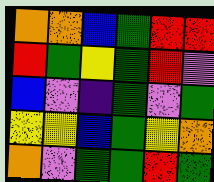[["orange", "orange", "blue", "green", "red", "red"], ["red", "green", "yellow", "green", "red", "violet"], ["blue", "violet", "indigo", "green", "violet", "green"], ["yellow", "yellow", "blue", "green", "yellow", "orange"], ["orange", "violet", "green", "green", "red", "green"]]